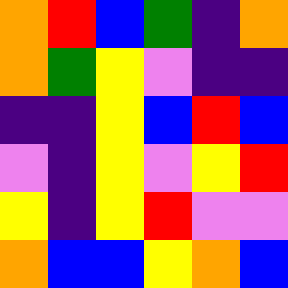[["orange", "red", "blue", "green", "indigo", "orange"], ["orange", "green", "yellow", "violet", "indigo", "indigo"], ["indigo", "indigo", "yellow", "blue", "red", "blue"], ["violet", "indigo", "yellow", "violet", "yellow", "red"], ["yellow", "indigo", "yellow", "red", "violet", "violet"], ["orange", "blue", "blue", "yellow", "orange", "blue"]]